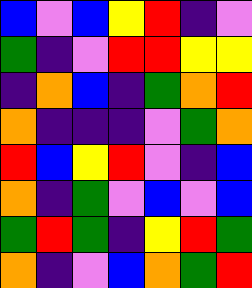[["blue", "violet", "blue", "yellow", "red", "indigo", "violet"], ["green", "indigo", "violet", "red", "red", "yellow", "yellow"], ["indigo", "orange", "blue", "indigo", "green", "orange", "red"], ["orange", "indigo", "indigo", "indigo", "violet", "green", "orange"], ["red", "blue", "yellow", "red", "violet", "indigo", "blue"], ["orange", "indigo", "green", "violet", "blue", "violet", "blue"], ["green", "red", "green", "indigo", "yellow", "red", "green"], ["orange", "indigo", "violet", "blue", "orange", "green", "red"]]